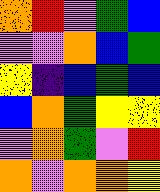[["orange", "red", "violet", "green", "blue"], ["violet", "violet", "orange", "blue", "green"], ["yellow", "indigo", "blue", "green", "blue"], ["blue", "orange", "green", "yellow", "yellow"], ["violet", "orange", "green", "violet", "red"], ["orange", "violet", "orange", "orange", "yellow"]]